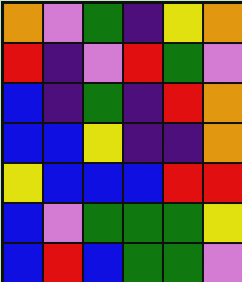[["orange", "violet", "green", "indigo", "yellow", "orange"], ["red", "indigo", "violet", "red", "green", "violet"], ["blue", "indigo", "green", "indigo", "red", "orange"], ["blue", "blue", "yellow", "indigo", "indigo", "orange"], ["yellow", "blue", "blue", "blue", "red", "red"], ["blue", "violet", "green", "green", "green", "yellow"], ["blue", "red", "blue", "green", "green", "violet"]]